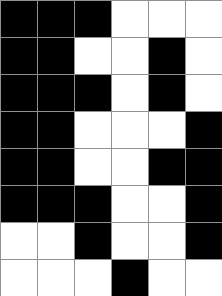[["black", "black", "black", "white", "white", "white"], ["black", "black", "white", "white", "black", "white"], ["black", "black", "black", "white", "black", "white"], ["black", "black", "white", "white", "white", "black"], ["black", "black", "white", "white", "black", "black"], ["black", "black", "black", "white", "white", "black"], ["white", "white", "black", "white", "white", "black"], ["white", "white", "white", "black", "white", "white"]]